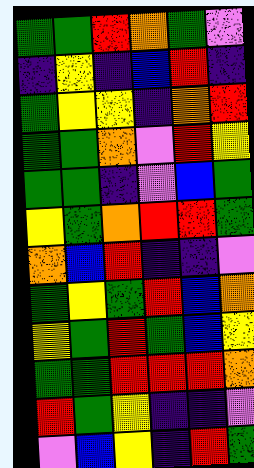[["green", "green", "red", "orange", "green", "violet"], ["indigo", "yellow", "indigo", "blue", "red", "indigo"], ["green", "yellow", "yellow", "indigo", "orange", "red"], ["green", "green", "orange", "violet", "red", "yellow"], ["green", "green", "indigo", "violet", "blue", "green"], ["yellow", "green", "orange", "red", "red", "green"], ["orange", "blue", "red", "indigo", "indigo", "violet"], ["green", "yellow", "green", "red", "blue", "orange"], ["yellow", "green", "red", "green", "blue", "yellow"], ["green", "green", "red", "red", "red", "orange"], ["red", "green", "yellow", "indigo", "indigo", "violet"], ["violet", "blue", "yellow", "indigo", "red", "green"]]